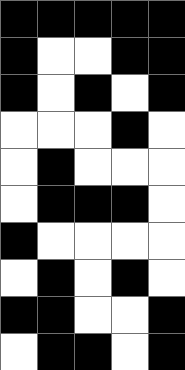[["black", "black", "black", "black", "black"], ["black", "white", "white", "black", "black"], ["black", "white", "black", "white", "black"], ["white", "white", "white", "black", "white"], ["white", "black", "white", "white", "white"], ["white", "black", "black", "black", "white"], ["black", "white", "white", "white", "white"], ["white", "black", "white", "black", "white"], ["black", "black", "white", "white", "black"], ["white", "black", "black", "white", "black"]]